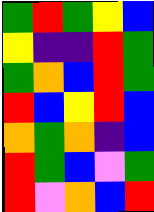[["green", "red", "green", "yellow", "blue"], ["yellow", "indigo", "indigo", "red", "green"], ["green", "orange", "blue", "red", "green"], ["red", "blue", "yellow", "red", "blue"], ["orange", "green", "orange", "indigo", "blue"], ["red", "green", "blue", "violet", "green"], ["red", "violet", "orange", "blue", "red"]]